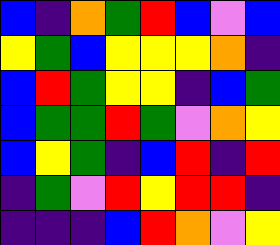[["blue", "indigo", "orange", "green", "red", "blue", "violet", "blue"], ["yellow", "green", "blue", "yellow", "yellow", "yellow", "orange", "indigo"], ["blue", "red", "green", "yellow", "yellow", "indigo", "blue", "green"], ["blue", "green", "green", "red", "green", "violet", "orange", "yellow"], ["blue", "yellow", "green", "indigo", "blue", "red", "indigo", "red"], ["indigo", "green", "violet", "red", "yellow", "red", "red", "indigo"], ["indigo", "indigo", "indigo", "blue", "red", "orange", "violet", "yellow"]]